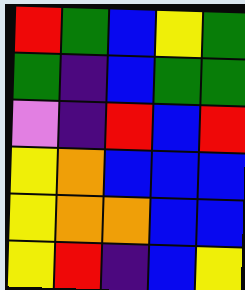[["red", "green", "blue", "yellow", "green"], ["green", "indigo", "blue", "green", "green"], ["violet", "indigo", "red", "blue", "red"], ["yellow", "orange", "blue", "blue", "blue"], ["yellow", "orange", "orange", "blue", "blue"], ["yellow", "red", "indigo", "blue", "yellow"]]